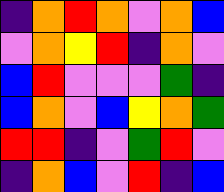[["indigo", "orange", "red", "orange", "violet", "orange", "blue"], ["violet", "orange", "yellow", "red", "indigo", "orange", "violet"], ["blue", "red", "violet", "violet", "violet", "green", "indigo"], ["blue", "orange", "violet", "blue", "yellow", "orange", "green"], ["red", "red", "indigo", "violet", "green", "red", "violet"], ["indigo", "orange", "blue", "violet", "red", "indigo", "blue"]]